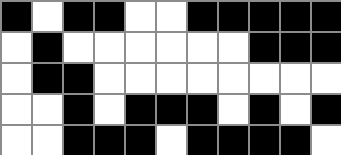[["black", "white", "black", "black", "white", "white", "black", "black", "black", "black", "black"], ["white", "black", "white", "white", "white", "white", "white", "white", "black", "black", "black"], ["white", "black", "black", "white", "white", "white", "white", "white", "white", "white", "white"], ["white", "white", "black", "white", "black", "black", "black", "white", "black", "white", "black"], ["white", "white", "black", "black", "black", "white", "black", "black", "black", "black", "white"]]